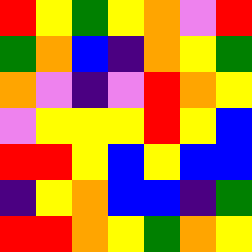[["red", "yellow", "green", "yellow", "orange", "violet", "red"], ["green", "orange", "blue", "indigo", "orange", "yellow", "green"], ["orange", "violet", "indigo", "violet", "red", "orange", "yellow"], ["violet", "yellow", "yellow", "yellow", "red", "yellow", "blue"], ["red", "red", "yellow", "blue", "yellow", "blue", "blue"], ["indigo", "yellow", "orange", "blue", "blue", "indigo", "green"], ["red", "red", "orange", "yellow", "green", "orange", "yellow"]]